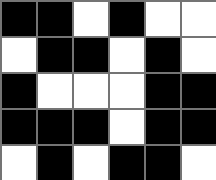[["black", "black", "white", "black", "white", "white"], ["white", "black", "black", "white", "black", "white"], ["black", "white", "white", "white", "black", "black"], ["black", "black", "black", "white", "black", "black"], ["white", "black", "white", "black", "black", "white"]]